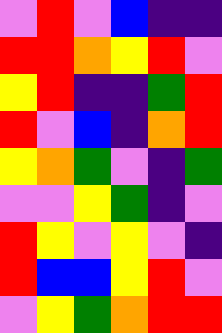[["violet", "red", "violet", "blue", "indigo", "indigo"], ["red", "red", "orange", "yellow", "red", "violet"], ["yellow", "red", "indigo", "indigo", "green", "red"], ["red", "violet", "blue", "indigo", "orange", "red"], ["yellow", "orange", "green", "violet", "indigo", "green"], ["violet", "violet", "yellow", "green", "indigo", "violet"], ["red", "yellow", "violet", "yellow", "violet", "indigo"], ["red", "blue", "blue", "yellow", "red", "violet"], ["violet", "yellow", "green", "orange", "red", "red"]]